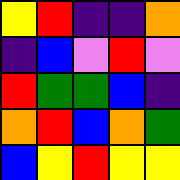[["yellow", "red", "indigo", "indigo", "orange"], ["indigo", "blue", "violet", "red", "violet"], ["red", "green", "green", "blue", "indigo"], ["orange", "red", "blue", "orange", "green"], ["blue", "yellow", "red", "yellow", "yellow"]]